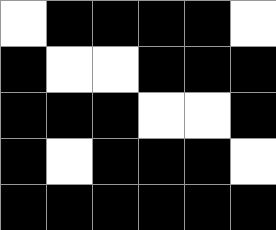[["white", "black", "black", "black", "black", "white"], ["black", "white", "white", "black", "black", "black"], ["black", "black", "black", "white", "white", "black"], ["black", "white", "black", "black", "black", "white"], ["black", "black", "black", "black", "black", "black"]]